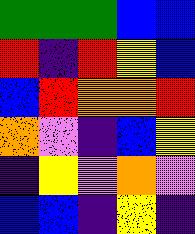[["green", "green", "green", "blue", "blue"], ["red", "indigo", "red", "yellow", "blue"], ["blue", "red", "orange", "orange", "red"], ["orange", "violet", "indigo", "blue", "yellow"], ["indigo", "yellow", "violet", "orange", "violet"], ["blue", "blue", "indigo", "yellow", "indigo"]]